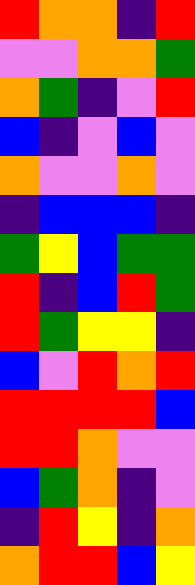[["red", "orange", "orange", "indigo", "red"], ["violet", "violet", "orange", "orange", "green"], ["orange", "green", "indigo", "violet", "red"], ["blue", "indigo", "violet", "blue", "violet"], ["orange", "violet", "violet", "orange", "violet"], ["indigo", "blue", "blue", "blue", "indigo"], ["green", "yellow", "blue", "green", "green"], ["red", "indigo", "blue", "red", "green"], ["red", "green", "yellow", "yellow", "indigo"], ["blue", "violet", "red", "orange", "red"], ["red", "red", "red", "red", "blue"], ["red", "red", "orange", "violet", "violet"], ["blue", "green", "orange", "indigo", "violet"], ["indigo", "red", "yellow", "indigo", "orange"], ["orange", "red", "red", "blue", "yellow"]]